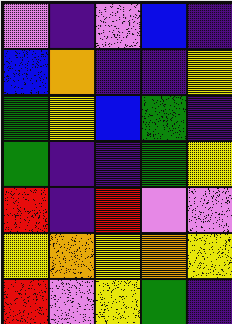[["violet", "indigo", "violet", "blue", "indigo"], ["blue", "orange", "indigo", "indigo", "yellow"], ["green", "yellow", "blue", "green", "indigo"], ["green", "indigo", "indigo", "green", "yellow"], ["red", "indigo", "red", "violet", "violet"], ["yellow", "orange", "yellow", "orange", "yellow"], ["red", "violet", "yellow", "green", "indigo"]]